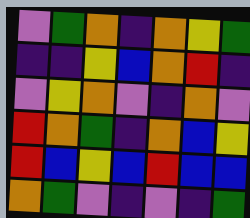[["violet", "green", "orange", "indigo", "orange", "yellow", "green"], ["indigo", "indigo", "yellow", "blue", "orange", "red", "indigo"], ["violet", "yellow", "orange", "violet", "indigo", "orange", "violet"], ["red", "orange", "green", "indigo", "orange", "blue", "yellow"], ["red", "blue", "yellow", "blue", "red", "blue", "blue"], ["orange", "green", "violet", "indigo", "violet", "indigo", "green"]]